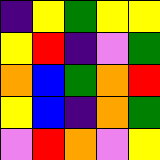[["indigo", "yellow", "green", "yellow", "yellow"], ["yellow", "red", "indigo", "violet", "green"], ["orange", "blue", "green", "orange", "red"], ["yellow", "blue", "indigo", "orange", "green"], ["violet", "red", "orange", "violet", "yellow"]]